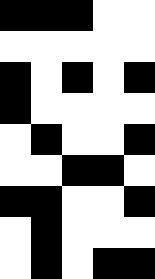[["black", "black", "black", "white", "white"], ["white", "white", "white", "white", "white"], ["black", "white", "black", "white", "black"], ["black", "white", "white", "white", "white"], ["white", "black", "white", "white", "black"], ["white", "white", "black", "black", "white"], ["black", "black", "white", "white", "black"], ["white", "black", "white", "white", "white"], ["white", "black", "white", "black", "black"]]